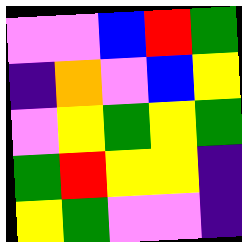[["violet", "violet", "blue", "red", "green"], ["indigo", "orange", "violet", "blue", "yellow"], ["violet", "yellow", "green", "yellow", "green"], ["green", "red", "yellow", "yellow", "indigo"], ["yellow", "green", "violet", "violet", "indigo"]]